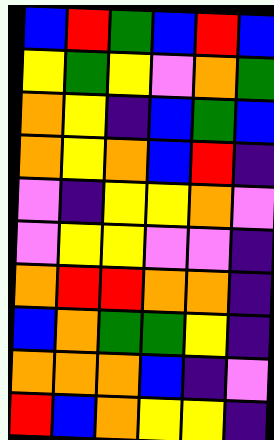[["blue", "red", "green", "blue", "red", "blue"], ["yellow", "green", "yellow", "violet", "orange", "green"], ["orange", "yellow", "indigo", "blue", "green", "blue"], ["orange", "yellow", "orange", "blue", "red", "indigo"], ["violet", "indigo", "yellow", "yellow", "orange", "violet"], ["violet", "yellow", "yellow", "violet", "violet", "indigo"], ["orange", "red", "red", "orange", "orange", "indigo"], ["blue", "orange", "green", "green", "yellow", "indigo"], ["orange", "orange", "orange", "blue", "indigo", "violet"], ["red", "blue", "orange", "yellow", "yellow", "indigo"]]